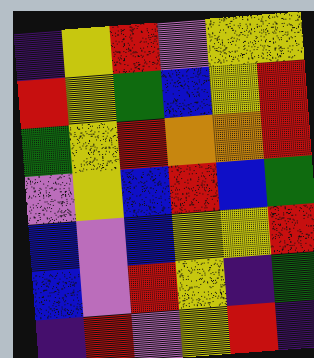[["indigo", "yellow", "red", "violet", "yellow", "yellow"], ["red", "yellow", "green", "blue", "yellow", "red"], ["green", "yellow", "red", "orange", "orange", "red"], ["violet", "yellow", "blue", "red", "blue", "green"], ["blue", "violet", "blue", "yellow", "yellow", "red"], ["blue", "violet", "red", "yellow", "indigo", "green"], ["indigo", "red", "violet", "yellow", "red", "indigo"]]